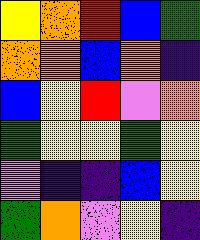[["yellow", "orange", "red", "blue", "green"], ["orange", "orange", "blue", "orange", "indigo"], ["blue", "yellow", "red", "violet", "orange"], ["green", "yellow", "yellow", "green", "yellow"], ["violet", "indigo", "indigo", "blue", "yellow"], ["green", "orange", "violet", "yellow", "indigo"]]